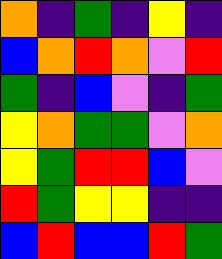[["orange", "indigo", "green", "indigo", "yellow", "indigo"], ["blue", "orange", "red", "orange", "violet", "red"], ["green", "indigo", "blue", "violet", "indigo", "green"], ["yellow", "orange", "green", "green", "violet", "orange"], ["yellow", "green", "red", "red", "blue", "violet"], ["red", "green", "yellow", "yellow", "indigo", "indigo"], ["blue", "red", "blue", "blue", "red", "green"]]